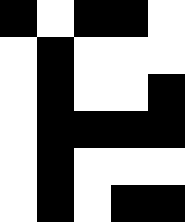[["black", "white", "black", "black", "white"], ["white", "black", "white", "white", "white"], ["white", "black", "white", "white", "black"], ["white", "black", "black", "black", "black"], ["white", "black", "white", "white", "white"], ["white", "black", "white", "black", "black"]]